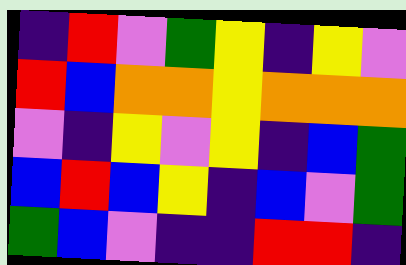[["indigo", "red", "violet", "green", "yellow", "indigo", "yellow", "violet"], ["red", "blue", "orange", "orange", "yellow", "orange", "orange", "orange"], ["violet", "indigo", "yellow", "violet", "yellow", "indigo", "blue", "green"], ["blue", "red", "blue", "yellow", "indigo", "blue", "violet", "green"], ["green", "blue", "violet", "indigo", "indigo", "red", "red", "indigo"]]